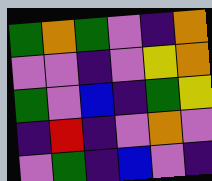[["green", "orange", "green", "violet", "indigo", "orange"], ["violet", "violet", "indigo", "violet", "yellow", "orange"], ["green", "violet", "blue", "indigo", "green", "yellow"], ["indigo", "red", "indigo", "violet", "orange", "violet"], ["violet", "green", "indigo", "blue", "violet", "indigo"]]